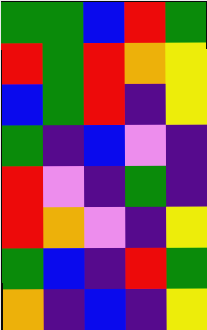[["green", "green", "blue", "red", "green"], ["red", "green", "red", "orange", "yellow"], ["blue", "green", "red", "indigo", "yellow"], ["green", "indigo", "blue", "violet", "indigo"], ["red", "violet", "indigo", "green", "indigo"], ["red", "orange", "violet", "indigo", "yellow"], ["green", "blue", "indigo", "red", "green"], ["orange", "indigo", "blue", "indigo", "yellow"]]